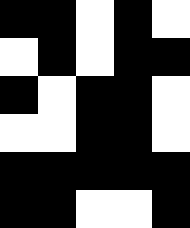[["black", "black", "white", "black", "white"], ["white", "black", "white", "black", "black"], ["black", "white", "black", "black", "white"], ["white", "white", "black", "black", "white"], ["black", "black", "black", "black", "black"], ["black", "black", "white", "white", "black"]]